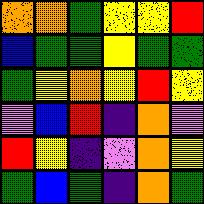[["orange", "orange", "green", "yellow", "yellow", "red"], ["blue", "green", "green", "yellow", "green", "green"], ["green", "yellow", "orange", "yellow", "red", "yellow"], ["violet", "blue", "red", "indigo", "orange", "violet"], ["red", "yellow", "indigo", "violet", "orange", "yellow"], ["green", "blue", "green", "indigo", "orange", "green"]]